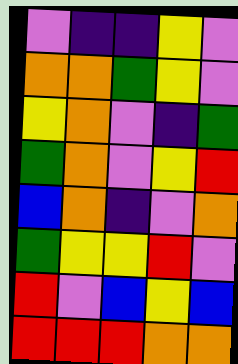[["violet", "indigo", "indigo", "yellow", "violet"], ["orange", "orange", "green", "yellow", "violet"], ["yellow", "orange", "violet", "indigo", "green"], ["green", "orange", "violet", "yellow", "red"], ["blue", "orange", "indigo", "violet", "orange"], ["green", "yellow", "yellow", "red", "violet"], ["red", "violet", "blue", "yellow", "blue"], ["red", "red", "red", "orange", "orange"]]